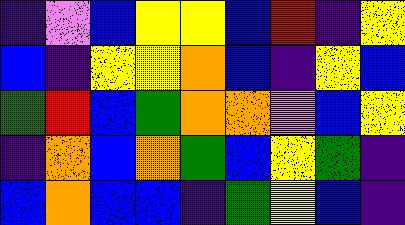[["indigo", "violet", "blue", "yellow", "yellow", "blue", "red", "indigo", "yellow"], ["blue", "indigo", "yellow", "yellow", "orange", "blue", "indigo", "yellow", "blue"], ["green", "red", "blue", "green", "orange", "orange", "violet", "blue", "yellow"], ["indigo", "orange", "blue", "orange", "green", "blue", "yellow", "green", "indigo"], ["blue", "orange", "blue", "blue", "indigo", "green", "yellow", "blue", "indigo"]]